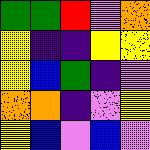[["green", "green", "red", "violet", "orange"], ["yellow", "indigo", "indigo", "yellow", "yellow"], ["yellow", "blue", "green", "indigo", "violet"], ["orange", "orange", "indigo", "violet", "yellow"], ["yellow", "blue", "violet", "blue", "violet"]]